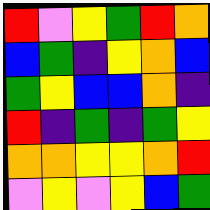[["red", "violet", "yellow", "green", "red", "orange"], ["blue", "green", "indigo", "yellow", "orange", "blue"], ["green", "yellow", "blue", "blue", "orange", "indigo"], ["red", "indigo", "green", "indigo", "green", "yellow"], ["orange", "orange", "yellow", "yellow", "orange", "red"], ["violet", "yellow", "violet", "yellow", "blue", "green"]]